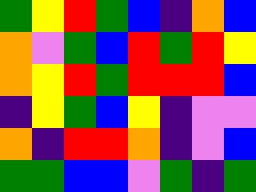[["green", "yellow", "red", "green", "blue", "indigo", "orange", "blue"], ["orange", "violet", "green", "blue", "red", "green", "red", "yellow"], ["orange", "yellow", "red", "green", "red", "red", "red", "blue"], ["indigo", "yellow", "green", "blue", "yellow", "indigo", "violet", "violet"], ["orange", "indigo", "red", "red", "orange", "indigo", "violet", "blue"], ["green", "green", "blue", "blue", "violet", "green", "indigo", "green"]]